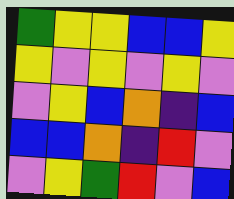[["green", "yellow", "yellow", "blue", "blue", "yellow"], ["yellow", "violet", "yellow", "violet", "yellow", "violet"], ["violet", "yellow", "blue", "orange", "indigo", "blue"], ["blue", "blue", "orange", "indigo", "red", "violet"], ["violet", "yellow", "green", "red", "violet", "blue"]]